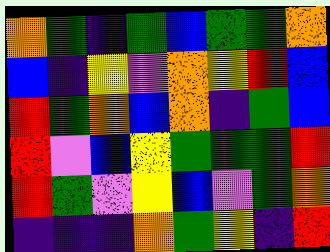[["orange", "green", "indigo", "green", "blue", "green", "green", "orange"], ["blue", "indigo", "yellow", "violet", "orange", "yellow", "red", "blue"], ["red", "green", "orange", "blue", "orange", "indigo", "green", "blue"], ["red", "violet", "blue", "yellow", "green", "green", "green", "red"], ["red", "green", "violet", "yellow", "blue", "violet", "green", "orange"], ["indigo", "indigo", "indigo", "orange", "green", "yellow", "indigo", "red"]]